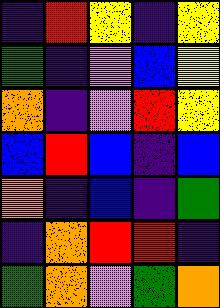[["indigo", "red", "yellow", "indigo", "yellow"], ["green", "indigo", "violet", "blue", "yellow"], ["orange", "indigo", "violet", "red", "yellow"], ["blue", "red", "blue", "indigo", "blue"], ["orange", "indigo", "blue", "indigo", "green"], ["indigo", "orange", "red", "red", "indigo"], ["green", "orange", "violet", "green", "orange"]]